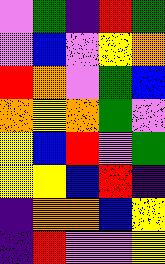[["violet", "green", "indigo", "red", "green"], ["violet", "blue", "violet", "yellow", "orange"], ["red", "orange", "violet", "green", "blue"], ["orange", "yellow", "orange", "green", "violet"], ["yellow", "blue", "red", "violet", "green"], ["yellow", "yellow", "blue", "red", "indigo"], ["indigo", "orange", "orange", "blue", "yellow"], ["indigo", "red", "violet", "violet", "yellow"]]